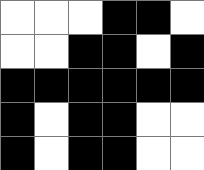[["white", "white", "white", "black", "black", "white"], ["white", "white", "black", "black", "white", "black"], ["black", "black", "black", "black", "black", "black"], ["black", "white", "black", "black", "white", "white"], ["black", "white", "black", "black", "white", "white"]]